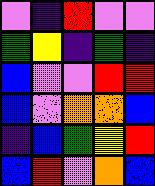[["violet", "indigo", "red", "violet", "violet"], ["green", "yellow", "indigo", "green", "indigo"], ["blue", "violet", "violet", "red", "red"], ["blue", "violet", "orange", "orange", "blue"], ["indigo", "blue", "green", "yellow", "red"], ["blue", "red", "violet", "orange", "blue"]]